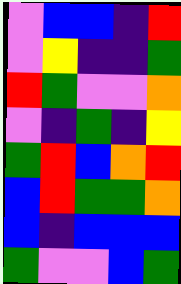[["violet", "blue", "blue", "indigo", "red"], ["violet", "yellow", "indigo", "indigo", "green"], ["red", "green", "violet", "violet", "orange"], ["violet", "indigo", "green", "indigo", "yellow"], ["green", "red", "blue", "orange", "red"], ["blue", "red", "green", "green", "orange"], ["blue", "indigo", "blue", "blue", "blue"], ["green", "violet", "violet", "blue", "green"]]